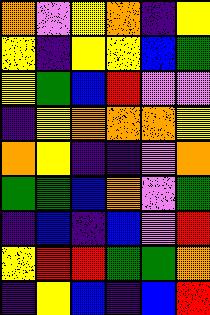[["orange", "violet", "yellow", "orange", "indigo", "yellow"], ["yellow", "indigo", "yellow", "yellow", "blue", "green"], ["yellow", "green", "blue", "red", "violet", "violet"], ["indigo", "yellow", "orange", "orange", "orange", "yellow"], ["orange", "yellow", "indigo", "indigo", "violet", "orange"], ["green", "green", "blue", "orange", "violet", "green"], ["indigo", "blue", "indigo", "blue", "violet", "red"], ["yellow", "red", "red", "green", "green", "orange"], ["indigo", "yellow", "blue", "indigo", "blue", "red"]]